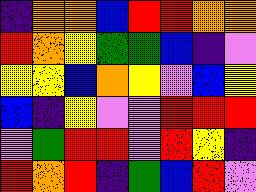[["indigo", "orange", "orange", "blue", "red", "red", "orange", "orange"], ["red", "orange", "yellow", "green", "green", "blue", "indigo", "violet"], ["yellow", "yellow", "blue", "orange", "yellow", "violet", "blue", "yellow"], ["blue", "indigo", "yellow", "violet", "violet", "red", "red", "red"], ["violet", "green", "red", "red", "violet", "red", "yellow", "indigo"], ["red", "orange", "red", "indigo", "green", "blue", "red", "violet"]]